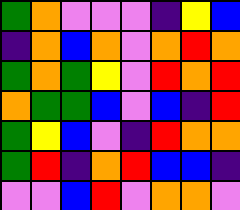[["green", "orange", "violet", "violet", "violet", "indigo", "yellow", "blue"], ["indigo", "orange", "blue", "orange", "violet", "orange", "red", "orange"], ["green", "orange", "green", "yellow", "violet", "red", "orange", "red"], ["orange", "green", "green", "blue", "violet", "blue", "indigo", "red"], ["green", "yellow", "blue", "violet", "indigo", "red", "orange", "orange"], ["green", "red", "indigo", "orange", "red", "blue", "blue", "indigo"], ["violet", "violet", "blue", "red", "violet", "orange", "orange", "violet"]]